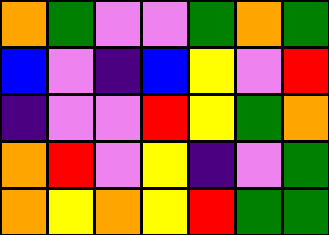[["orange", "green", "violet", "violet", "green", "orange", "green"], ["blue", "violet", "indigo", "blue", "yellow", "violet", "red"], ["indigo", "violet", "violet", "red", "yellow", "green", "orange"], ["orange", "red", "violet", "yellow", "indigo", "violet", "green"], ["orange", "yellow", "orange", "yellow", "red", "green", "green"]]